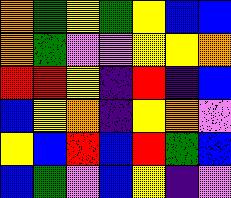[["orange", "green", "yellow", "green", "yellow", "blue", "blue"], ["orange", "green", "violet", "violet", "yellow", "yellow", "orange"], ["red", "red", "yellow", "indigo", "red", "indigo", "blue"], ["blue", "yellow", "orange", "indigo", "yellow", "orange", "violet"], ["yellow", "blue", "red", "blue", "red", "green", "blue"], ["blue", "green", "violet", "blue", "yellow", "indigo", "violet"]]